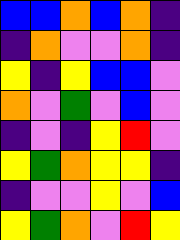[["blue", "blue", "orange", "blue", "orange", "indigo"], ["indigo", "orange", "violet", "violet", "orange", "indigo"], ["yellow", "indigo", "yellow", "blue", "blue", "violet"], ["orange", "violet", "green", "violet", "blue", "violet"], ["indigo", "violet", "indigo", "yellow", "red", "violet"], ["yellow", "green", "orange", "yellow", "yellow", "indigo"], ["indigo", "violet", "violet", "yellow", "violet", "blue"], ["yellow", "green", "orange", "violet", "red", "yellow"]]